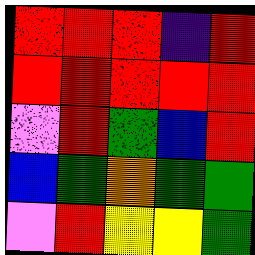[["red", "red", "red", "indigo", "red"], ["red", "red", "red", "red", "red"], ["violet", "red", "green", "blue", "red"], ["blue", "green", "orange", "green", "green"], ["violet", "red", "yellow", "yellow", "green"]]